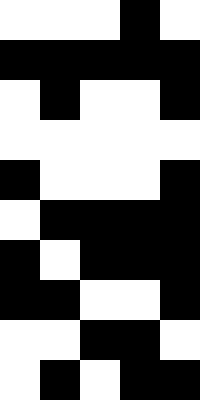[["white", "white", "white", "black", "white"], ["black", "black", "black", "black", "black"], ["white", "black", "white", "white", "black"], ["white", "white", "white", "white", "white"], ["black", "white", "white", "white", "black"], ["white", "black", "black", "black", "black"], ["black", "white", "black", "black", "black"], ["black", "black", "white", "white", "black"], ["white", "white", "black", "black", "white"], ["white", "black", "white", "black", "black"]]